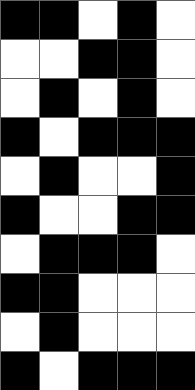[["black", "black", "white", "black", "white"], ["white", "white", "black", "black", "white"], ["white", "black", "white", "black", "white"], ["black", "white", "black", "black", "black"], ["white", "black", "white", "white", "black"], ["black", "white", "white", "black", "black"], ["white", "black", "black", "black", "white"], ["black", "black", "white", "white", "white"], ["white", "black", "white", "white", "white"], ["black", "white", "black", "black", "black"]]